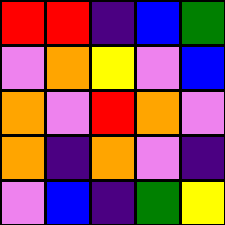[["red", "red", "indigo", "blue", "green"], ["violet", "orange", "yellow", "violet", "blue"], ["orange", "violet", "red", "orange", "violet"], ["orange", "indigo", "orange", "violet", "indigo"], ["violet", "blue", "indigo", "green", "yellow"]]